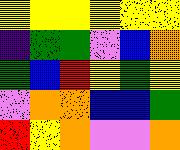[["yellow", "yellow", "yellow", "yellow", "yellow", "yellow"], ["indigo", "green", "green", "violet", "blue", "orange"], ["green", "blue", "red", "yellow", "green", "yellow"], ["violet", "orange", "orange", "blue", "blue", "green"], ["red", "yellow", "orange", "violet", "violet", "orange"]]